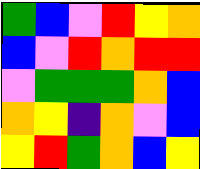[["green", "blue", "violet", "red", "yellow", "orange"], ["blue", "violet", "red", "orange", "red", "red"], ["violet", "green", "green", "green", "orange", "blue"], ["orange", "yellow", "indigo", "orange", "violet", "blue"], ["yellow", "red", "green", "orange", "blue", "yellow"]]